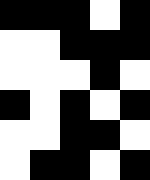[["black", "black", "black", "white", "black"], ["white", "white", "black", "black", "black"], ["white", "white", "white", "black", "white"], ["black", "white", "black", "white", "black"], ["white", "white", "black", "black", "white"], ["white", "black", "black", "white", "black"]]